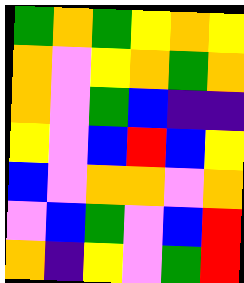[["green", "orange", "green", "yellow", "orange", "yellow"], ["orange", "violet", "yellow", "orange", "green", "orange"], ["orange", "violet", "green", "blue", "indigo", "indigo"], ["yellow", "violet", "blue", "red", "blue", "yellow"], ["blue", "violet", "orange", "orange", "violet", "orange"], ["violet", "blue", "green", "violet", "blue", "red"], ["orange", "indigo", "yellow", "violet", "green", "red"]]